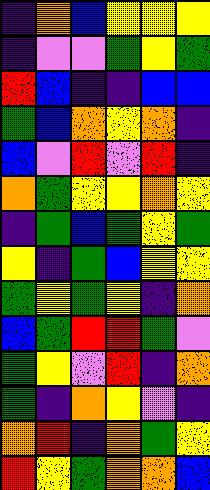[["indigo", "orange", "blue", "yellow", "yellow", "yellow"], ["indigo", "violet", "violet", "green", "yellow", "green"], ["red", "blue", "indigo", "indigo", "blue", "blue"], ["green", "blue", "orange", "yellow", "orange", "indigo"], ["blue", "violet", "red", "violet", "red", "indigo"], ["orange", "green", "yellow", "yellow", "orange", "yellow"], ["indigo", "green", "blue", "green", "yellow", "green"], ["yellow", "indigo", "green", "blue", "yellow", "yellow"], ["green", "yellow", "green", "yellow", "indigo", "orange"], ["blue", "green", "red", "red", "green", "violet"], ["green", "yellow", "violet", "red", "indigo", "orange"], ["green", "indigo", "orange", "yellow", "violet", "indigo"], ["orange", "red", "indigo", "orange", "green", "yellow"], ["red", "yellow", "green", "orange", "orange", "blue"]]